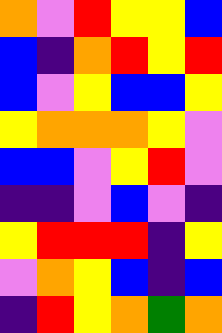[["orange", "violet", "red", "yellow", "yellow", "blue"], ["blue", "indigo", "orange", "red", "yellow", "red"], ["blue", "violet", "yellow", "blue", "blue", "yellow"], ["yellow", "orange", "orange", "orange", "yellow", "violet"], ["blue", "blue", "violet", "yellow", "red", "violet"], ["indigo", "indigo", "violet", "blue", "violet", "indigo"], ["yellow", "red", "red", "red", "indigo", "yellow"], ["violet", "orange", "yellow", "blue", "indigo", "blue"], ["indigo", "red", "yellow", "orange", "green", "orange"]]